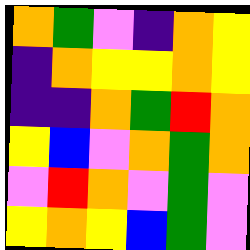[["orange", "green", "violet", "indigo", "orange", "yellow"], ["indigo", "orange", "yellow", "yellow", "orange", "yellow"], ["indigo", "indigo", "orange", "green", "red", "orange"], ["yellow", "blue", "violet", "orange", "green", "orange"], ["violet", "red", "orange", "violet", "green", "violet"], ["yellow", "orange", "yellow", "blue", "green", "violet"]]